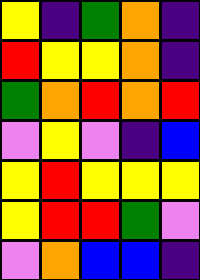[["yellow", "indigo", "green", "orange", "indigo"], ["red", "yellow", "yellow", "orange", "indigo"], ["green", "orange", "red", "orange", "red"], ["violet", "yellow", "violet", "indigo", "blue"], ["yellow", "red", "yellow", "yellow", "yellow"], ["yellow", "red", "red", "green", "violet"], ["violet", "orange", "blue", "blue", "indigo"]]